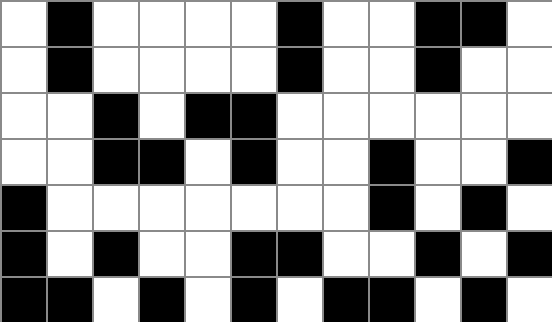[["white", "black", "white", "white", "white", "white", "black", "white", "white", "black", "black", "white"], ["white", "black", "white", "white", "white", "white", "black", "white", "white", "black", "white", "white"], ["white", "white", "black", "white", "black", "black", "white", "white", "white", "white", "white", "white"], ["white", "white", "black", "black", "white", "black", "white", "white", "black", "white", "white", "black"], ["black", "white", "white", "white", "white", "white", "white", "white", "black", "white", "black", "white"], ["black", "white", "black", "white", "white", "black", "black", "white", "white", "black", "white", "black"], ["black", "black", "white", "black", "white", "black", "white", "black", "black", "white", "black", "white"]]